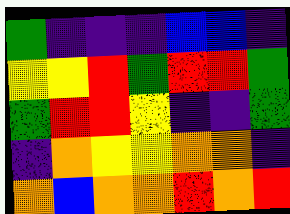[["green", "indigo", "indigo", "indigo", "blue", "blue", "indigo"], ["yellow", "yellow", "red", "green", "red", "red", "green"], ["green", "red", "red", "yellow", "indigo", "indigo", "green"], ["indigo", "orange", "yellow", "yellow", "orange", "orange", "indigo"], ["orange", "blue", "orange", "orange", "red", "orange", "red"]]